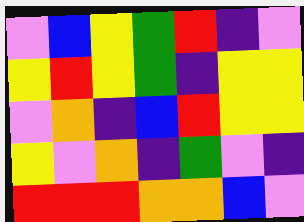[["violet", "blue", "yellow", "green", "red", "indigo", "violet"], ["yellow", "red", "yellow", "green", "indigo", "yellow", "yellow"], ["violet", "orange", "indigo", "blue", "red", "yellow", "yellow"], ["yellow", "violet", "orange", "indigo", "green", "violet", "indigo"], ["red", "red", "red", "orange", "orange", "blue", "violet"]]